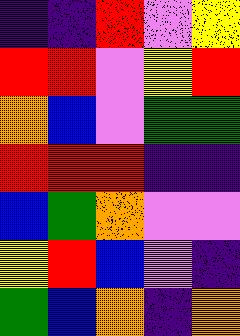[["indigo", "indigo", "red", "violet", "yellow"], ["red", "red", "violet", "yellow", "red"], ["orange", "blue", "violet", "green", "green"], ["red", "red", "red", "indigo", "indigo"], ["blue", "green", "orange", "violet", "violet"], ["yellow", "red", "blue", "violet", "indigo"], ["green", "blue", "orange", "indigo", "orange"]]